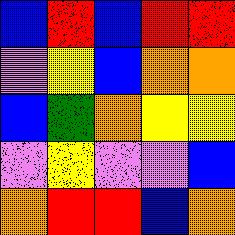[["blue", "red", "blue", "red", "red"], ["violet", "yellow", "blue", "orange", "orange"], ["blue", "green", "orange", "yellow", "yellow"], ["violet", "yellow", "violet", "violet", "blue"], ["orange", "red", "red", "blue", "orange"]]